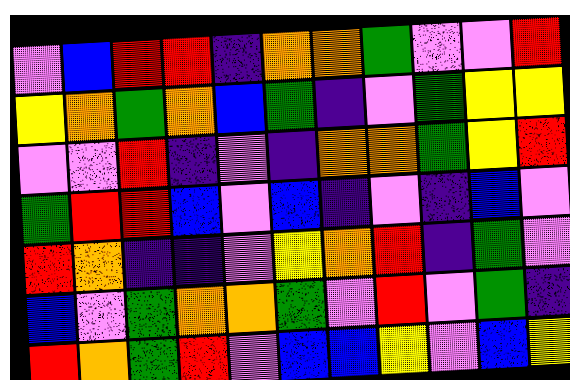[["violet", "blue", "red", "red", "indigo", "orange", "orange", "green", "violet", "violet", "red"], ["yellow", "orange", "green", "orange", "blue", "green", "indigo", "violet", "green", "yellow", "yellow"], ["violet", "violet", "red", "indigo", "violet", "indigo", "orange", "orange", "green", "yellow", "red"], ["green", "red", "red", "blue", "violet", "blue", "indigo", "violet", "indigo", "blue", "violet"], ["red", "orange", "indigo", "indigo", "violet", "yellow", "orange", "red", "indigo", "green", "violet"], ["blue", "violet", "green", "orange", "orange", "green", "violet", "red", "violet", "green", "indigo"], ["red", "orange", "green", "red", "violet", "blue", "blue", "yellow", "violet", "blue", "yellow"]]